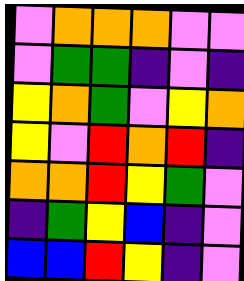[["violet", "orange", "orange", "orange", "violet", "violet"], ["violet", "green", "green", "indigo", "violet", "indigo"], ["yellow", "orange", "green", "violet", "yellow", "orange"], ["yellow", "violet", "red", "orange", "red", "indigo"], ["orange", "orange", "red", "yellow", "green", "violet"], ["indigo", "green", "yellow", "blue", "indigo", "violet"], ["blue", "blue", "red", "yellow", "indigo", "violet"]]